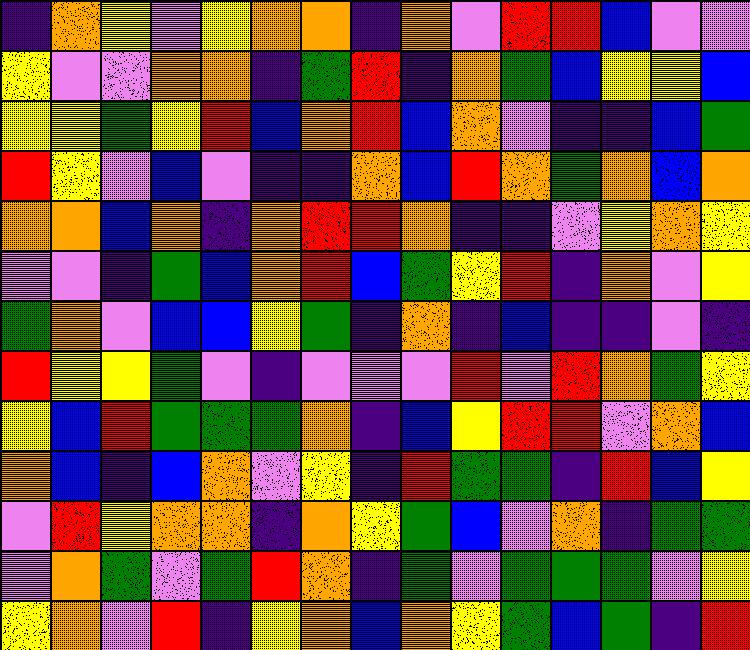[["indigo", "orange", "yellow", "violet", "yellow", "orange", "orange", "indigo", "orange", "violet", "red", "red", "blue", "violet", "violet"], ["yellow", "violet", "violet", "orange", "orange", "indigo", "green", "red", "indigo", "orange", "green", "blue", "yellow", "yellow", "blue"], ["yellow", "yellow", "green", "yellow", "red", "blue", "orange", "red", "blue", "orange", "violet", "indigo", "indigo", "blue", "green"], ["red", "yellow", "violet", "blue", "violet", "indigo", "indigo", "orange", "blue", "red", "orange", "green", "orange", "blue", "orange"], ["orange", "orange", "blue", "orange", "indigo", "orange", "red", "red", "orange", "indigo", "indigo", "violet", "yellow", "orange", "yellow"], ["violet", "violet", "indigo", "green", "blue", "orange", "red", "blue", "green", "yellow", "red", "indigo", "orange", "violet", "yellow"], ["green", "orange", "violet", "blue", "blue", "yellow", "green", "indigo", "orange", "indigo", "blue", "indigo", "indigo", "violet", "indigo"], ["red", "yellow", "yellow", "green", "violet", "indigo", "violet", "violet", "violet", "red", "violet", "red", "orange", "green", "yellow"], ["yellow", "blue", "red", "green", "green", "green", "orange", "indigo", "blue", "yellow", "red", "red", "violet", "orange", "blue"], ["orange", "blue", "indigo", "blue", "orange", "violet", "yellow", "indigo", "red", "green", "green", "indigo", "red", "blue", "yellow"], ["violet", "red", "yellow", "orange", "orange", "indigo", "orange", "yellow", "green", "blue", "violet", "orange", "indigo", "green", "green"], ["violet", "orange", "green", "violet", "green", "red", "orange", "indigo", "green", "violet", "green", "green", "green", "violet", "yellow"], ["yellow", "orange", "violet", "red", "indigo", "yellow", "orange", "blue", "orange", "yellow", "green", "blue", "green", "indigo", "red"]]